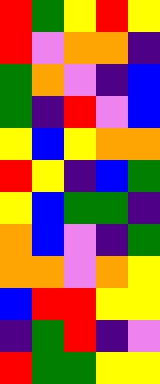[["red", "green", "yellow", "red", "yellow"], ["red", "violet", "orange", "orange", "indigo"], ["green", "orange", "violet", "indigo", "blue"], ["green", "indigo", "red", "violet", "blue"], ["yellow", "blue", "yellow", "orange", "orange"], ["red", "yellow", "indigo", "blue", "green"], ["yellow", "blue", "green", "green", "indigo"], ["orange", "blue", "violet", "indigo", "green"], ["orange", "orange", "violet", "orange", "yellow"], ["blue", "red", "red", "yellow", "yellow"], ["indigo", "green", "red", "indigo", "violet"], ["red", "green", "green", "yellow", "yellow"]]